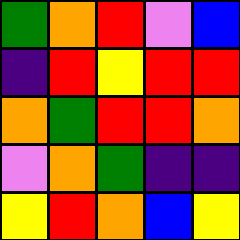[["green", "orange", "red", "violet", "blue"], ["indigo", "red", "yellow", "red", "red"], ["orange", "green", "red", "red", "orange"], ["violet", "orange", "green", "indigo", "indigo"], ["yellow", "red", "orange", "blue", "yellow"]]